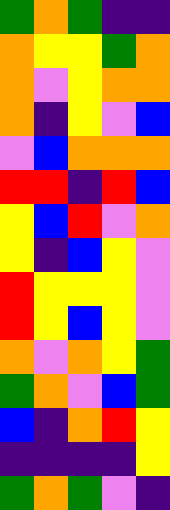[["green", "orange", "green", "indigo", "indigo"], ["orange", "yellow", "yellow", "green", "orange"], ["orange", "violet", "yellow", "orange", "orange"], ["orange", "indigo", "yellow", "violet", "blue"], ["violet", "blue", "orange", "orange", "orange"], ["red", "red", "indigo", "red", "blue"], ["yellow", "blue", "red", "violet", "orange"], ["yellow", "indigo", "blue", "yellow", "violet"], ["red", "yellow", "yellow", "yellow", "violet"], ["red", "yellow", "blue", "yellow", "violet"], ["orange", "violet", "orange", "yellow", "green"], ["green", "orange", "violet", "blue", "green"], ["blue", "indigo", "orange", "red", "yellow"], ["indigo", "indigo", "indigo", "indigo", "yellow"], ["green", "orange", "green", "violet", "indigo"]]